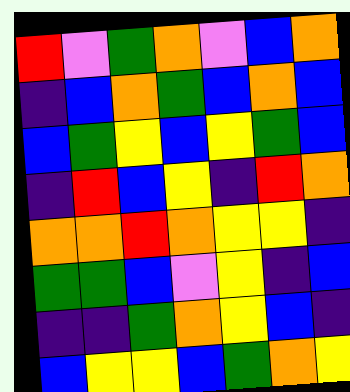[["red", "violet", "green", "orange", "violet", "blue", "orange"], ["indigo", "blue", "orange", "green", "blue", "orange", "blue"], ["blue", "green", "yellow", "blue", "yellow", "green", "blue"], ["indigo", "red", "blue", "yellow", "indigo", "red", "orange"], ["orange", "orange", "red", "orange", "yellow", "yellow", "indigo"], ["green", "green", "blue", "violet", "yellow", "indigo", "blue"], ["indigo", "indigo", "green", "orange", "yellow", "blue", "indigo"], ["blue", "yellow", "yellow", "blue", "green", "orange", "yellow"]]